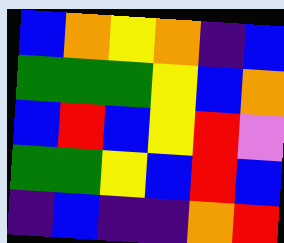[["blue", "orange", "yellow", "orange", "indigo", "blue"], ["green", "green", "green", "yellow", "blue", "orange"], ["blue", "red", "blue", "yellow", "red", "violet"], ["green", "green", "yellow", "blue", "red", "blue"], ["indigo", "blue", "indigo", "indigo", "orange", "red"]]